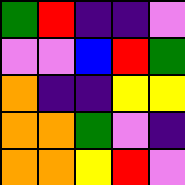[["green", "red", "indigo", "indigo", "violet"], ["violet", "violet", "blue", "red", "green"], ["orange", "indigo", "indigo", "yellow", "yellow"], ["orange", "orange", "green", "violet", "indigo"], ["orange", "orange", "yellow", "red", "violet"]]